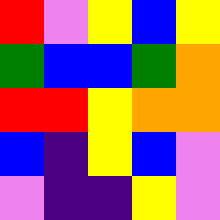[["red", "violet", "yellow", "blue", "yellow"], ["green", "blue", "blue", "green", "orange"], ["red", "red", "yellow", "orange", "orange"], ["blue", "indigo", "yellow", "blue", "violet"], ["violet", "indigo", "indigo", "yellow", "violet"]]